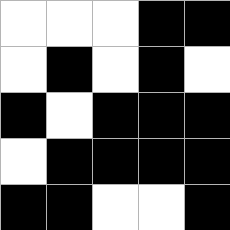[["white", "white", "white", "black", "black"], ["white", "black", "white", "black", "white"], ["black", "white", "black", "black", "black"], ["white", "black", "black", "black", "black"], ["black", "black", "white", "white", "black"]]